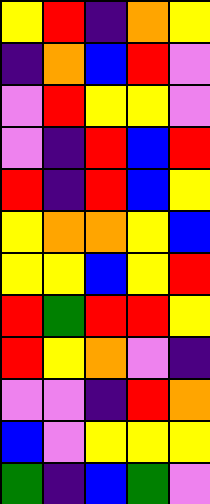[["yellow", "red", "indigo", "orange", "yellow"], ["indigo", "orange", "blue", "red", "violet"], ["violet", "red", "yellow", "yellow", "violet"], ["violet", "indigo", "red", "blue", "red"], ["red", "indigo", "red", "blue", "yellow"], ["yellow", "orange", "orange", "yellow", "blue"], ["yellow", "yellow", "blue", "yellow", "red"], ["red", "green", "red", "red", "yellow"], ["red", "yellow", "orange", "violet", "indigo"], ["violet", "violet", "indigo", "red", "orange"], ["blue", "violet", "yellow", "yellow", "yellow"], ["green", "indigo", "blue", "green", "violet"]]